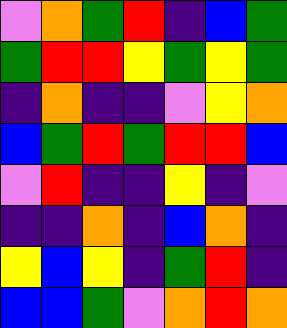[["violet", "orange", "green", "red", "indigo", "blue", "green"], ["green", "red", "red", "yellow", "green", "yellow", "green"], ["indigo", "orange", "indigo", "indigo", "violet", "yellow", "orange"], ["blue", "green", "red", "green", "red", "red", "blue"], ["violet", "red", "indigo", "indigo", "yellow", "indigo", "violet"], ["indigo", "indigo", "orange", "indigo", "blue", "orange", "indigo"], ["yellow", "blue", "yellow", "indigo", "green", "red", "indigo"], ["blue", "blue", "green", "violet", "orange", "red", "orange"]]